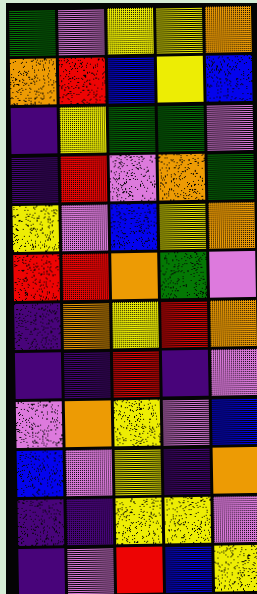[["green", "violet", "yellow", "yellow", "orange"], ["orange", "red", "blue", "yellow", "blue"], ["indigo", "yellow", "green", "green", "violet"], ["indigo", "red", "violet", "orange", "green"], ["yellow", "violet", "blue", "yellow", "orange"], ["red", "red", "orange", "green", "violet"], ["indigo", "orange", "yellow", "red", "orange"], ["indigo", "indigo", "red", "indigo", "violet"], ["violet", "orange", "yellow", "violet", "blue"], ["blue", "violet", "yellow", "indigo", "orange"], ["indigo", "indigo", "yellow", "yellow", "violet"], ["indigo", "violet", "red", "blue", "yellow"]]